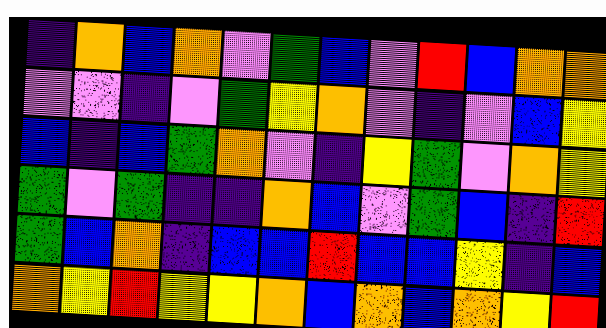[["indigo", "orange", "blue", "orange", "violet", "green", "blue", "violet", "red", "blue", "orange", "orange"], ["violet", "violet", "indigo", "violet", "green", "yellow", "orange", "violet", "indigo", "violet", "blue", "yellow"], ["blue", "indigo", "blue", "green", "orange", "violet", "indigo", "yellow", "green", "violet", "orange", "yellow"], ["green", "violet", "green", "indigo", "indigo", "orange", "blue", "violet", "green", "blue", "indigo", "red"], ["green", "blue", "orange", "indigo", "blue", "blue", "red", "blue", "blue", "yellow", "indigo", "blue"], ["orange", "yellow", "red", "yellow", "yellow", "orange", "blue", "orange", "blue", "orange", "yellow", "red"]]